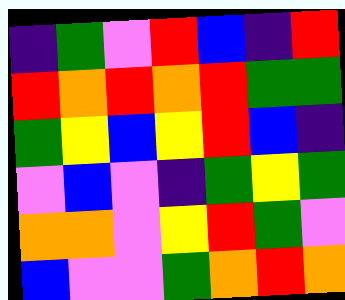[["indigo", "green", "violet", "red", "blue", "indigo", "red"], ["red", "orange", "red", "orange", "red", "green", "green"], ["green", "yellow", "blue", "yellow", "red", "blue", "indigo"], ["violet", "blue", "violet", "indigo", "green", "yellow", "green"], ["orange", "orange", "violet", "yellow", "red", "green", "violet"], ["blue", "violet", "violet", "green", "orange", "red", "orange"]]